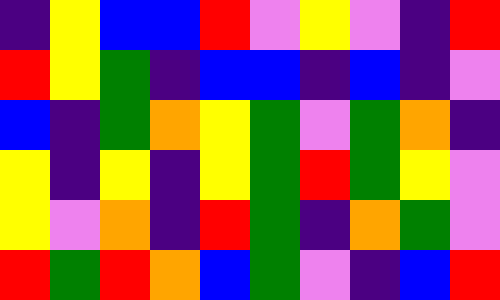[["indigo", "yellow", "blue", "blue", "red", "violet", "yellow", "violet", "indigo", "red"], ["red", "yellow", "green", "indigo", "blue", "blue", "indigo", "blue", "indigo", "violet"], ["blue", "indigo", "green", "orange", "yellow", "green", "violet", "green", "orange", "indigo"], ["yellow", "indigo", "yellow", "indigo", "yellow", "green", "red", "green", "yellow", "violet"], ["yellow", "violet", "orange", "indigo", "red", "green", "indigo", "orange", "green", "violet"], ["red", "green", "red", "orange", "blue", "green", "violet", "indigo", "blue", "red"]]